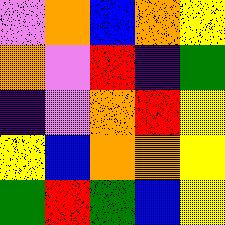[["violet", "orange", "blue", "orange", "yellow"], ["orange", "violet", "red", "indigo", "green"], ["indigo", "violet", "orange", "red", "yellow"], ["yellow", "blue", "orange", "orange", "yellow"], ["green", "red", "green", "blue", "yellow"]]